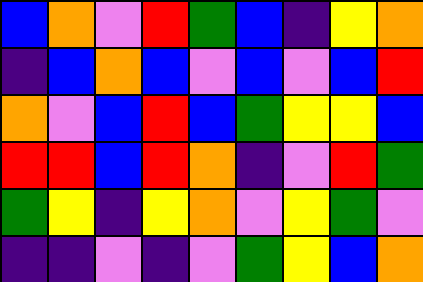[["blue", "orange", "violet", "red", "green", "blue", "indigo", "yellow", "orange"], ["indigo", "blue", "orange", "blue", "violet", "blue", "violet", "blue", "red"], ["orange", "violet", "blue", "red", "blue", "green", "yellow", "yellow", "blue"], ["red", "red", "blue", "red", "orange", "indigo", "violet", "red", "green"], ["green", "yellow", "indigo", "yellow", "orange", "violet", "yellow", "green", "violet"], ["indigo", "indigo", "violet", "indigo", "violet", "green", "yellow", "blue", "orange"]]